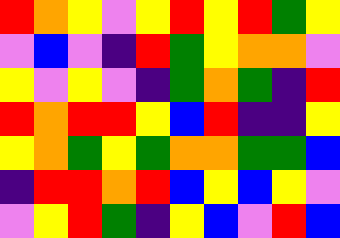[["red", "orange", "yellow", "violet", "yellow", "red", "yellow", "red", "green", "yellow"], ["violet", "blue", "violet", "indigo", "red", "green", "yellow", "orange", "orange", "violet"], ["yellow", "violet", "yellow", "violet", "indigo", "green", "orange", "green", "indigo", "red"], ["red", "orange", "red", "red", "yellow", "blue", "red", "indigo", "indigo", "yellow"], ["yellow", "orange", "green", "yellow", "green", "orange", "orange", "green", "green", "blue"], ["indigo", "red", "red", "orange", "red", "blue", "yellow", "blue", "yellow", "violet"], ["violet", "yellow", "red", "green", "indigo", "yellow", "blue", "violet", "red", "blue"]]